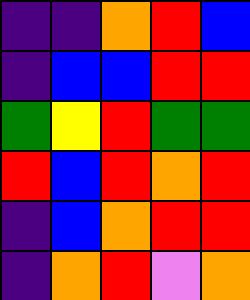[["indigo", "indigo", "orange", "red", "blue"], ["indigo", "blue", "blue", "red", "red"], ["green", "yellow", "red", "green", "green"], ["red", "blue", "red", "orange", "red"], ["indigo", "blue", "orange", "red", "red"], ["indigo", "orange", "red", "violet", "orange"]]